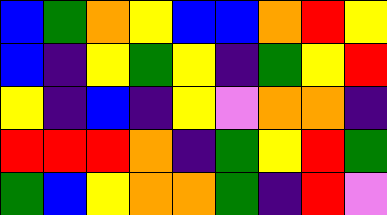[["blue", "green", "orange", "yellow", "blue", "blue", "orange", "red", "yellow"], ["blue", "indigo", "yellow", "green", "yellow", "indigo", "green", "yellow", "red"], ["yellow", "indigo", "blue", "indigo", "yellow", "violet", "orange", "orange", "indigo"], ["red", "red", "red", "orange", "indigo", "green", "yellow", "red", "green"], ["green", "blue", "yellow", "orange", "orange", "green", "indigo", "red", "violet"]]